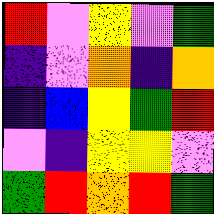[["red", "violet", "yellow", "violet", "green"], ["indigo", "violet", "orange", "indigo", "orange"], ["indigo", "blue", "yellow", "green", "red"], ["violet", "indigo", "yellow", "yellow", "violet"], ["green", "red", "orange", "red", "green"]]